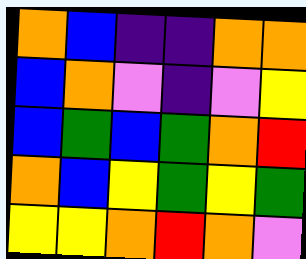[["orange", "blue", "indigo", "indigo", "orange", "orange"], ["blue", "orange", "violet", "indigo", "violet", "yellow"], ["blue", "green", "blue", "green", "orange", "red"], ["orange", "blue", "yellow", "green", "yellow", "green"], ["yellow", "yellow", "orange", "red", "orange", "violet"]]